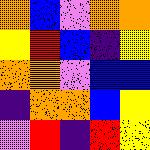[["orange", "blue", "violet", "orange", "orange"], ["yellow", "red", "blue", "indigo", "yellow"], ["orange", "orange", "violet", "blue", "blue"], ["indigo", "orange", "orange", "blue", "yellow"], ["violet", "red", "indigo", "red", "yellow"]]